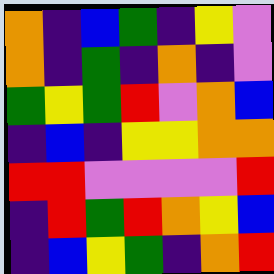[["orange", "indigo", "blue", "green", "indigo", "yellow", "violet"], ["orange", "indigo", "green", "indigo", "orange", "indigo", "violet"], ["green", "yellow", "green", "red", "violet", "orange", "blue"], ["indigo", "blue", "indigo", "yellow", "yellow", "orange", "orange"], ["red", "red", "violet", "violet", "violet", "violet", "red"], ["indigo", "red", "green", "red", "orange", "yellow", "blue"], ["indigo", "blue", "yellow", "green", "indigo", "orange", "red"]]